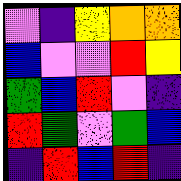[["violet", "indigo", "yellow", "orange", "orange"], ["blue", "violet", "violet", "red", "yellow"], ["green", "blue", "red", "violet", "indigo"], ["red", "green", "violet", "green", "blue"], ["indigo", "red", "blue", "red", "indigo"]]